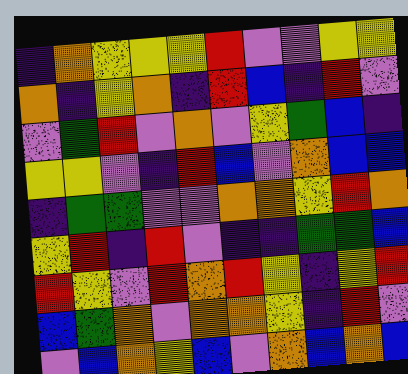[["indigo", "orange", "yellow", "yellow", "yellow", "red", "violet", "violet", "yellow", "yellow"], ["orange", "indigo", "yellow", "orange", "indigo", "red", "blue", "indigo", "red", "violet"], ["violet", "green", "red", "violet", "orange", "violet", "yellow", "green", "blue", "indigo"], ["yellow", "yellow", "violet", "indigo", "red", "blue", "violet", "orange", "blue", "blue"], ["indigo", "green", "green", "violet", "violet", "orange", "orange", "yellow", "red", "orange"], ["yellow", "red", "indigo", "red", "violet", "indigo", "indigo", "green", "green", "blue"], ["red", "yellow", "violet", "red", "orange", "red", "yellow", "indigo", "yellow", "red"], ["blue", "green", "orange", "violet", "orange", "orange", "yellow", "indigo", "red", "violet"], ["violet", "blue", "orange", "yellow", "blue", "violet", "orange", "blue", "orange", "blue"]]